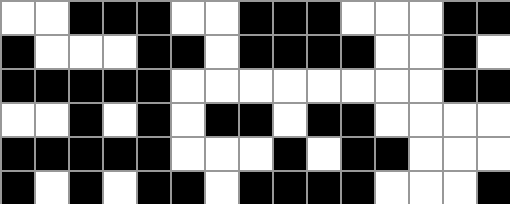[["white", "white", "black", "black", "black", "white", "white", "black", "black", "black", "white", "white", "white", "black", "black"], ["black", "white", "white", "white", "black", "black", "white", "black", "black", "black", "black", "white", "white", "black", "white"], ["black", "black", "black", "black", "black", "white", "white", "white", "white", "white", "white", "white", "white", "black", "black"], ["white", "white", "black", "white", "black", "white", "black", "black", "white", "black", "black", "white", "white", "white", "white"], ["black", "black", "black", "black", "black", "white", "white", "white", "black", "white", "black", "black", "white", "white", "white"], ["black", "white", "black", "white", "black", "black", "white", "black", "black", "black", "black", "white", "white", "white", "black"]]